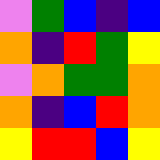[["violet", "green", "blue", "indigo", "blue"], ["orange", "indigo", "red", "green", "yellow"], ["violet", "orange", "green", "green", "orange"], ["orange", "indigo", "blue", "red", "orange"], ["yellow", "red", "red", "blue", "yellow"]]